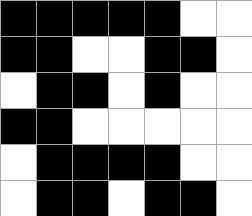[["black", "black", "black", "black", "black", "white", "white"], ["black", "black", "white", "white", "black", "black", "white"], ["white", "black", "black", "white", "black", "white", "white"], ["black", "black", "white", "white", "white", "white", "white"], ["white", "black", "black", "black", "black", "white", "white"], ["white", "black", "black", "white", "black", "black", "white"]]